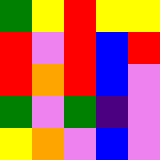[["green", "yellow", "red", "yellow", "yellow"], ["red", "violet", "red", "blue", "red"], ["red", "orange", "red", "blue", "violet"], ["green", "violet", "green", "indigo", "violet"], ["yellow", "orange", "violet", "blue", "violet"]]